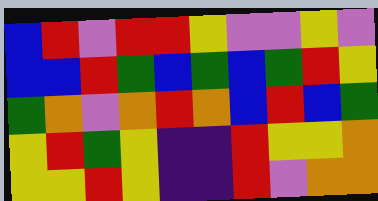[["blue", "red", "violet", "red", "red", "yellow", "violet", "violet", "yellow", "violet"], ["blue", "blue", "red", "green", "blue", "green", "blue", "green", "red", "yellow"], ["green", "orange", "violet", "orange", "red", "orange", "blue", "red", "blue", "green"], ["yellow", "red", "green", "yellow", "indigo", "indigo", "red", "yellow", "yellow", "orange"], ["yellow", "yellow", "red", "yellow", "indigo", "indigo", "red", "violet", "orange", "orange"]]